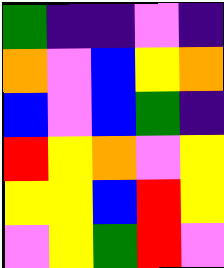[["green", "indigo", "indigo", "violet", "indigo"], ["orange", "violet", "blue", "yellow", "orange"], ["blue", "violet", "blue", "green", "indigo"], ["red", "yellow", "orange", "violet", "yellow"], ["yellow", "yellow", "blue", "red", "yellow"], ["violet", "yellow", "green", "red", "violet"]]